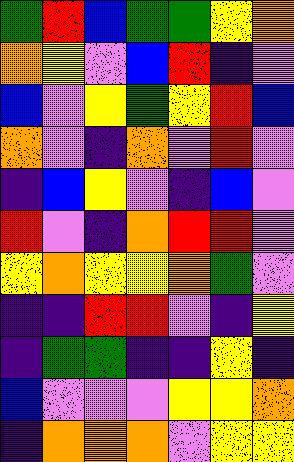[["green", "red", "blue", "green", "green", "yellow", "orange"], ["orange", "yellow", "violet", "blue", "red", "indigo", "violet"], ["blue", "violet", "yellow", "green", "yellow", "red", "blue"], ["orange", "violet", "indigo", "orange", "violet", "red", "violet"], ["indigo", "blue", "yellow", "violet", "indigo", "blue", "violet"], ["red", "violet", "indigo", "orange", "red", "red", "violet"], ["yellow", "orange", "yellow", "yellow", "orange", "green", "violet"], ["indigo", "indigo", "red", "red", "violet", "indigo", "yellow"], ["indigo", "green", "green", "indigo", "indigo", "yellow", "indigo"], ["blue", "violet", "violet", "violet", "yellow", "yellow", "orange"], ["indigo", "orange", "orange", "orange", "violet", "yellow", "yellow"]]